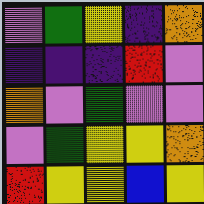[["violet", "green", "yellow", "indigo", "orange"], ["indigo", "indigo", "indigo", "red", "violet"], ["orange", "violet", "green", "violet", "violet"], ["violet", "green", "yellow", "yellow", "orange"], ["red", "yellow", "yellow", "blue", "yellow"]]